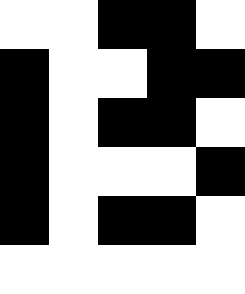[["white", "white", "black", "black", "white"], ["black", "white", "white", "black", "black"], ["black", "white", "black", "black", "white"], ["black", "white", "white", "white", "black"], ["black", "white", "black", "black", "white"], ["white", "white", "white", "white", "white"]]